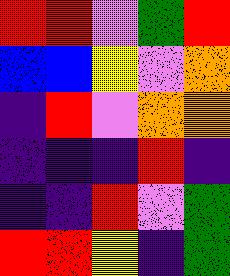[["red", "red", "violet", "green", "red"], ["blue", "blue", "yellow", "violet", "orange"], ["indigo", "red", "violet", "orange", "orange"], ["indigo", "indigo", "indigo", "red", "indigo"], ["indigo", "indigo", "red", "violet", "green"], ["red", "red", "yellow", "indigo", "green"]]